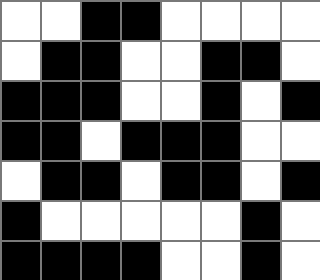[["white", "white", "black", "black", "white", "white", "white", "white"], ["white", "black", "black", "white", "white", "black", "black", "white"], ["black", "black", "black", "white", "white", "black", "white", "black"], ["black", "black", "white", "black", "black", "black", "white", "white"], ["white", "black", "black", "white", "black", "black", "white", "black"], ["black", "white", "white", "white", "white", "white", "black", "white"], ["black", "black", "black", "black", "white", "white", "black", "white"]]